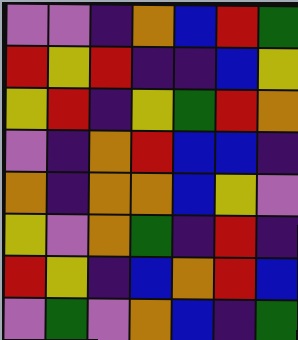[["violet", "violet", "indigo", "orange", "blue", "red", "green"], ["red", "yellow", "red", "indigo", "indigo", "blue", "yellow"], ["yellow", "red", "indigo", "yellow", "green", "red", "orange"], ["violet", "indigo", "orange", "red", "blue", "blue", "indigo"], ["orange", "indigo", "orange", "orange", "blue", "yellow", "violet"], ["yellow", "violet", "orange", "green", "indigo", "red", "indigo"], ["red", "yellow", "indigo", "blue", "orange", "red", "blue"], ["violet", "green", "violet", "orange", "blue", "indigo", "green"]]